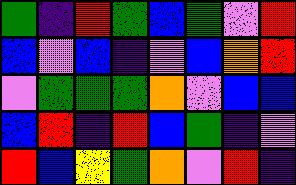[["green", "indigo", "red", "green", "blue", "green", "violet", "red"], ["blue", "violet", "blue", "indigo", "violet", "blue", "orange", "red"], ["violet", "green", "green", "green", "orange", "violet", "blue", "blue"], ["blue", "red", "indigo", "red", "blue", "green", "indigo", "violet"], ["red", "blue", "yellow", "green", "orange", "violet", "red", "indigo"]]